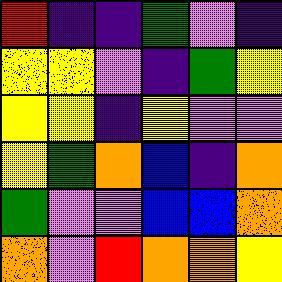[["red", "indigo", "indigo", "green", "violet", "indigo"], ["yellow", "yellow", "violet", "indigo", "green", "yellow"], ["yellow", "yellow", "indigo", "yellow", "violet", "violet"], ["yellow", "green", "orange", "blue", "indigo", "orange"], ["green", "violet", "violet", "blue", "blue", "orange"], ["orange", "violet", "red", "orange", "orange", "yellow"]]